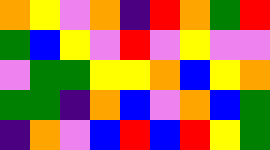[["orange", "yellow", "violet", "orange", "indigo", "red", "orange", "green", "red"], ["green", "blue", "yellow", "violet", "red", "violet", "yellow", "violet", "violet"], ["violet", "green", "green", "yellow", "yellow", "orange", "blue", "yellow", "orange"], ["green", "green", "indigo", "orange", "blue", "violet", "orange", "blue", "green"], ["indigo", "orange", "violet", "blue", "red", "blue", "red", "yellow", "green"]]